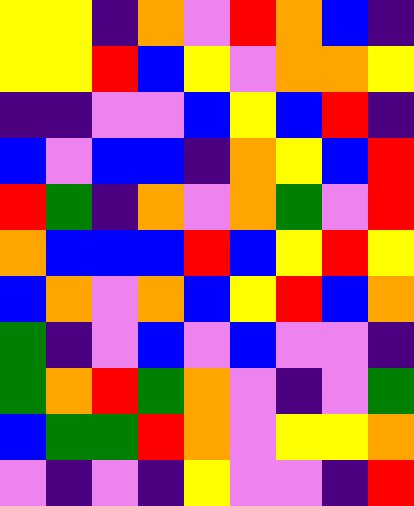[["yellow", "yellow", "indigo", "orange", "violet", "red", "orange", "blue", "indigo"], ["yellow", "yellow", "red", "blue", "yellow", "violet", "orange", "orange", "yellow"], ["indigo", "indigo", "violet", "violet", "blue", "yellow", "blue", "red", "indigo"], ["blue", "violet", "blue", "blue", "indigo", "orange", "yellow", "blue", "red"], ["red", "green", "indigo", "orange", "violet", "orange", "green", "violet", "red"], ["orange", "blue", "blue", "blue", "red", "blue", "yellow", "red", "yellow"], ["blue", "orange", "violet", "orange", "blue", "yellow", "red", "blue", "orange"], ["green", "indigo", "violet", "blue", "violet", "blue", "violet", "violet", "indigo"], ["green", "orange", "red", "green", "orange", "violet", "indigo", "violet", "green"], ["blue", "green", "green", "red", "orange", "violet", "yellow", "yellow", "orange"], ["violet", "indigo", "violet", "indigo", "yellow", "violet", "violet", "indigo", "red"]]